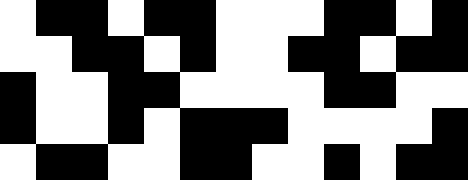[["white", "black", "black", "white", "black", "black", "white", "white", "white", "black", "black", "white", "black"], ["white", "white", "black", "black", "white", "black", "white", "white", "black", "black", "white", "black", "black"], ["black", "white", "white", "black", "black", "white", "white", "white", "white", "black", "black", "white", "white"], ["black", "white", "white", "black", "white", "black", "black", "black", "white", "white", "white", "white", "black"], ["white", "black", "black", "white", "white", "black", "black", "white", "white", "black", "white", "black", "black"]]